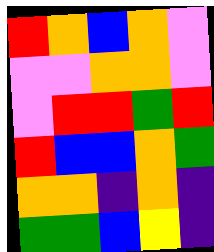[["red", "orange", "blue", "orange", "violet"], ["violet", "violet", "orange", "orange", "violet"], ["violet", "red", "red", "green", "red"], ["red", "blue", "blue", "orange", "green"], ["orange", "orange", "indigo", "orange", "indigo"], ["green", "green", "blue", "yellow", "indigo"]]